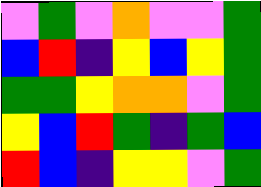[["violet", "green", "violet", "orange", "violet", "violet", "green"], ["blue", "red", "indigo", "yellow", "blue", "yellow", "green"], ["green", "green", "yellow", "orange", "orange", "violet", "green"], ["yellow", "blue", "red", "green", "indigo", "green", "blue"], ["red", "blue", "indigo", "yellow", "yellow", "violet", "green"]]